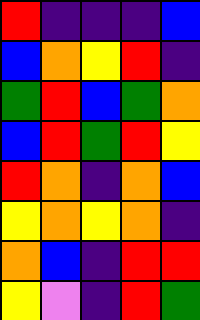[["red", "indigo", "indigo", "indigo", "blue"], ["blue", "orange", "yellow", "red", "indigo"], ["green", "red", "blue", "green", "orange"], ["blue", "red", "green", "red", "yellow"], ["red", "orange", "indigo", "orange", "blue"], ["yellow", "orange", "yellow", "orange", "indigo"], ["orange", "blue", "indigo", "red", "red"], ["yellow", "violet", "indigo", "red", "green"]]